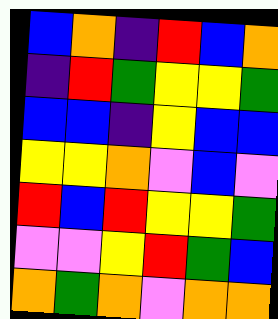[["blue", "orange", "indigo", "red", "blue", "orange"], ["indigo", "red", "green", "yellow", "yellow", "green"], ["blue", "blue", "indigo", "yellow", "blue", "blue"], ["yellow", "yellow", "orange", "violet", "blue", "violet"], ["red", "blue", "red", "yellow", "yellow", "green"], ["violet", "violet", "yellow", "red", "green", "blue"], ["orange", "green", "orange", "violet", "orange", "orange"]]